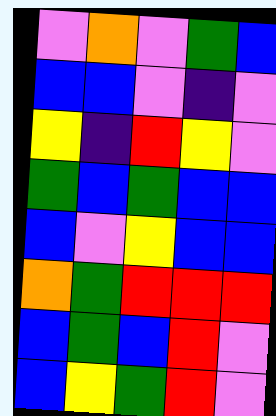[["violet", "orange", "violet", "green", "blue"], ["blue", "blue", "violet", "indigo", "violet"], ["yellow", "indigo", "red", "yellow", "violet"], ["green", "blue", "green", "blue", "blue"], ["blue", "violet", "yellow", "blue", "blue"], ["orange", "green", "red", "red", "red"], ["blue", "green", "blue", "red", "violet"], ["blue", "yellow", "green", "red", "violet"]]